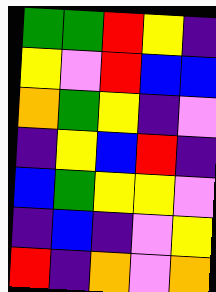[["green", "green", "red", "yellow", "indigo"], ["yellow", "violet", "red", "blue", "blue"], ["orange", "green", "yellow", "indigo", "violet"], ["indigo", "yellow", "blue", "red", "indigo"], ["blue", "green", "yellow", "yellow", "violet"], ["indigo", "blue", "indigo", "violet", "yellow"], ["red", "indigo", "orange", "violet", "orange"]]